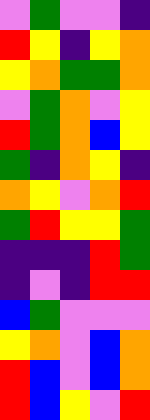[["violet", "green", "violet", "violet", "indigo"], ["red", "yellow", "indigo", "yellow", "orange"], ["yellow", "orange", "green", "green", "orange"], ["violet", "green", "orange", "violet", "yellow"], ["red", "green", "orange", "blue", "yellow"], ["green", "indigo", "orange", "yellow", "indigo"], ["orange", "yellow", "violet", "orange", "red"], ["green", "red", "yellow", "yellow", "green"], ["indigo", "indigo", "indigo", "red", "green"], ["indigo", "violet", "indigo", "red", "red"], ["blue", "green", "violet", "violet", "violet"], ["yellow", "orange", "violet", "blue", "orange"], ["red", "blue", "violet", "blue", "orange"], ["red", "blue", "yellow", "violet", "red"]]